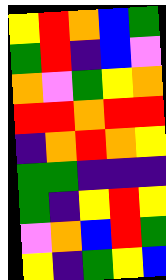[["yellow", "red", "orange", "blue", "green"], ["green", "red", "indigo", "blue", "violet"], ["orange", "violet", "green", "yellow", "orange"], ["red", "red", "orange", "red", "red"], ["indigo", "orange", "red", "orange", "yellow"], ["green", "green", "indigo", "indigo", "indigo"], ["green", "indigo", "yellow", "red", "yellow"], ["violet", "orange", "blue", "red", "green"], ["yellow", "indigo", "green", "yellow", "blue"]]